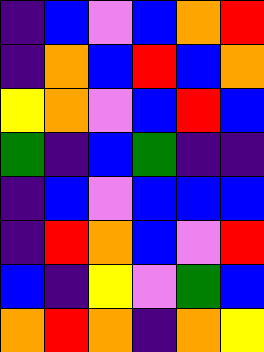[["indigo", "blue", "violet", "blue", "orange", "red"], ["indigo", "orange", "blue", "red", "blue", "orange"], ["yellow", "orange", "violet", "blue", "red", "blue"], ["green", "indigo", "blue", "green", "indigo", "indigo"], ["indigo", "blue", "violet", "blue", "blue", "blue"], ["indigo", "red", "orange", "blue", "violet", "red"], ["blue", "indigo", "yellow", "violet", "green", "blue"], ["orange", "red", "orange", "indigo", "orange", "yellow"]]